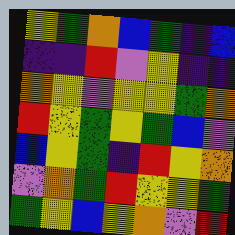[["yellow", "green", "orange", "blue", "green", "indigo", "blue"], ["indigo", "indigo", "red", "violet", "yellow", "indigo", "indigo"], ["orange", "yellow", "violet", "yellow", "yellow", "green", "orange"], ["red", "yellow", "green", "yellow", "green", "blue", "violet"], ["blue", "yellow", "green", "indigo", "red", "yellow", "orange"], ["violet", "orange", "green", "red", "yellow", "yellow", "green"], ["green", "yellow", "blue", "yellow", "orange", "violet", "red"]]